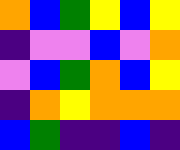[["orange", "blue", "green", "yellow", "blue", "yellow"], ["indigo", "violet", "violet", "blue", "violet", "orange"], ["violet", "blue", "green", "orange", "blue", "yellow"], ["indigo", "orange", "yellow", "orange", "orange", "orange"], ["blue", "green", "indigo", "indigo", "blue", "indigo"]]